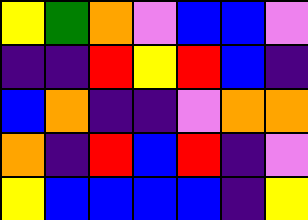[["yellow", "green", "orange", "violet", "blue", "blue", "violet"], ["indigo", "indigo", "red", "yellow", "red", "blue", "indigo"], ["blue", "orange", "indigo", "indigo", "violet", "orange", "orange"], ["orange", "indigo", "red", "blue", "red", "indigo", "violet"], ["yellow", "blue", "blue", "blue", "blue", "indigo", "yellow"]]